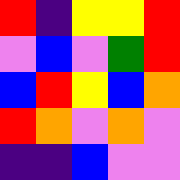[["red", "indigo", "yellow", "yellow", "red"], ["violet", "blue", "violet", "green", "red"], ["blue", "red", "yellow", "blue", "orange"], ["red", "orange", "violet", "orange", "violet"], ["indigo", "indigo", "blue", "violet", "violet"]]